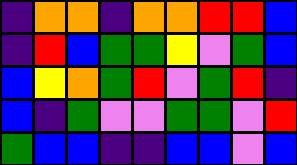[["indigo", "orange", "orange", "indigo", "orange", "orange", "red", "red", "blue"], ["indigo", "red", "blue", "green", "green", "yellow", "violet", "green", "blue"], ["blue", "yellow", "orange", "green", "red", "violet", "green", "red", "indigo"], ["blue", "indigo", "green", "violet", "violet", "green", "green", "violet", "red"], ["green", "blue", "blue", "indigo", "indigo", "blue", "blue", "violet", "blue"]]